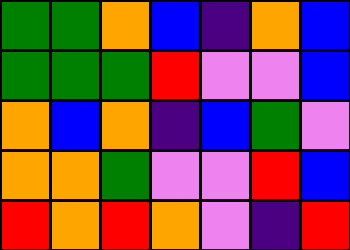[["green", "green", "orange", "blue", "indigo", "orange", "blue"], ["green", "green", "green", "red", "violet", "violet", "blue"], ["orange", "blue", "orange", "indigo", "blue", "green", "violet"], ["orange", "orange", "green", "violet", "violet", "red", "blue"], ["red", "orange", "red", "orange", "violet", "indigo", "red"]]